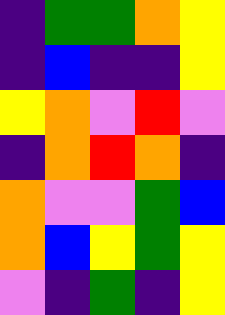[["indigo", "green", "green", "orange", "yellow"], ["indigo", "blue", "indigo", "indigo", "yellow"], ["yellow", "orange", "violet", "red", "violet"], ["indigo", "orange", "red", "orange", "indigo"], ["orange", "violet", "violet", "green", "blue"], ["orange", "blue", "yellow", "green", "yellow"], ["violet", "indigo", "green", "indigo", "yellow"]]